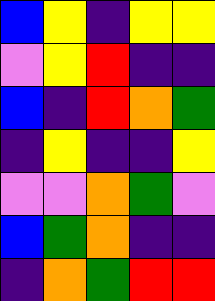[["blue", "yellow", "indigo", "yellow", "yellow"], ["violet", "yellow", "red", "indigo", "indigo"], ["blue", "indigo", "red", "orange", "green"], ["indigo", "yellow", "indigo", "indigo", "yellow"], ["violet", "violet", "orange", "green", "violet"], ["blue", "green", "orange", "indigo", "indigo"], ["indigo", "orange", "green", "red", "red"]]